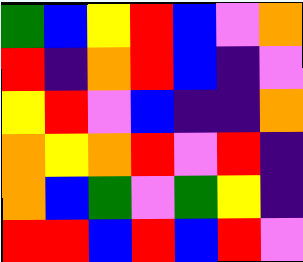[["green", "blue", "yellow", "red", "blue", "violet", "orange"], ["red", "indigo", "orange", "red", "blue", "indigo", "violet"], ["yellow", "red", "violet", "blue", "indigo", "indigo", "orange"], ["orange", "yellow", "orange", "red", "violet", "red", "indigo"], ["orange", "blue", "green", "violet", "green", "yellow", "indigo"], ["red", "red", "blue", "red", "blue", "red", "violet"]]